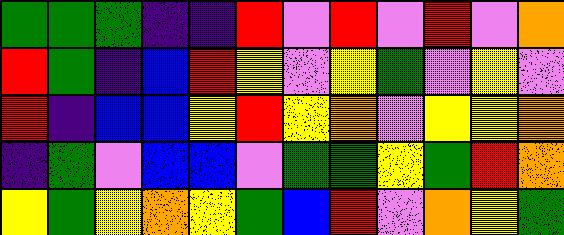[["green", "green", "green", "indigo", "indigo", "red", "violet", "red", "violet", "red", "violet", "orange"], ["red", "green", "indigo", "blue", "red", "yellow", "violet", "yellow", "green", "violet", "yellow", "violet"], ["red", "indigo", "blue", "blue", "yellow", "red", "yellow", "orange", "violet", "yellow", "yellow", "orange"], ["indigo", "green", "violet", "blue", "blue", "violet", "green", "green", "yellow", "green", "red", "orange"], ["yellow", "green", "yellow", "orange", "yellow", "green", "blue", "red", "violet", "orange", "yellow", "green"]]